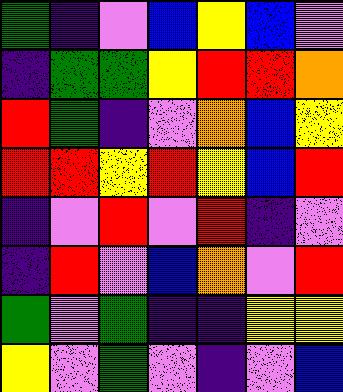[["green", "indigo", "violet", "blue", "yellow", "blue", "violet"], ["indigo", "green", "green", "yellow", "red", "red", "orange"], ["red", "green", "indigo", "violet", "orange", "blue", "yellow"], ["red", "red", "yellow", "red", "yellow", "blue", "red"], ["indigo", "violet", "red", "violet", "red", "indigo", "violet"], ["indigo", "red", "violet", "blue", "orange", "violet", "red"], ["green", "violet", "green", "indigo", "indigo", "yellow", "yellow"], ["yellow", "violet", "green", "violet", "indigo", "violet", "blue"]]